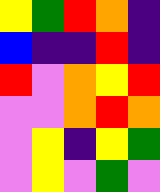[["yellow", "green", "red", "orange", "indigo"], ["blue", "indigo", "indigo", "red", "indigo"], ["red", "violet", "orange", "yellow", "red"], ["violet", "violet", "orange", "red", "orange"], ["violet", "yellow", "indigo", "yellow", "green"], ["violet", "yellow", "violet", "green", "violet"]]